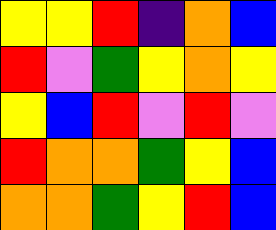[["yellow", "yellow", "red", "indigo", "orange", "blue"], ["red", "violet", "green", "yellow", "orange", "yellow"], ["yellow", "blue", "red", "violet", "red", "violet"], ["red", "orange", "orange", "green", "yellow", "blue"], ["orange", "orange", "green", "yellow", "red", "blue"]]